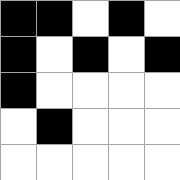[["black", "black", "white", "black", "white"], ["black", "white", "black", "white", "black"], ["black", "white", "white", "white", "white"], ["white", "black", "white", "white", "white"], ["white", "white", "white", "white", "white"]]